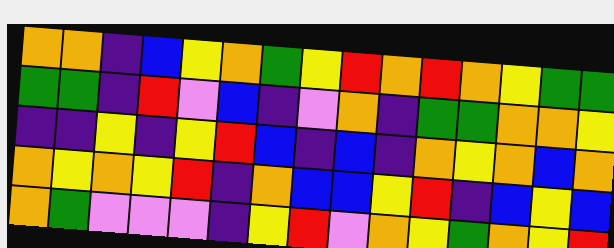[["orange", "orange", "indigo", "blue", "yellow", "orange", "green", "yellow", "red", "orange", "red", "orange", "yellow", "green", "green"], ["green", "green", "indigo", "red", "violet", "blue", "indigo", "violet", "orange", "indigo", "green", "green", "orange", "orange", "yellow"], ["indigo", "indigo", "yellow", "indigo", "yellow", "red", "blue", "indigo", "blue", "indigo", "orange", "yellow", "orange", "blue", "orange"], ["orange", "yellow", "orange", "yellow", "red", "indigo", "orange", "blue", "blue", "yellow", "red", "indigo", "blue", "yellow", "blue"], ["orange", "green", "violet", "violet", "violet", "indigo", "yellow", "red", "violet", "orange", "yellow", "green", "orange", "yellow", "red"]]